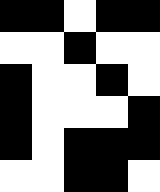[["black", "black", "white", "black", "black"], ["white", "white", "black", "white", "white"], ["black", "white", "white", "black", "white"], ["black", "white", "white", "white", "black"], ["black", "white", "black", "black", "black"], ["white", "white", "black", "black", "white"]]